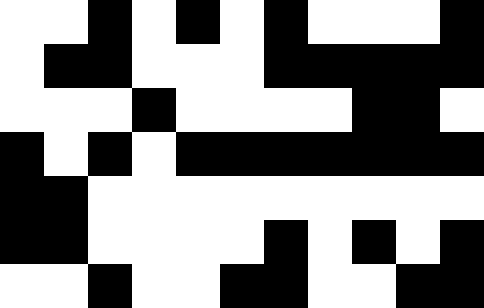[["white", "white", "black", "white", "black", "white", "black", "white", "white", "white", "black"], ["white", "black", "black", "white", "white", "white", "black", "black", "black", "black", "black"], ["white", "white", "white", "black", "white", "white", "white", "white", "black", "black", "white"], ["black", "white", "black", "white", "black", "black", "black", "black", "black", "black", "black"], ["black", "black", "white", "white", "white", "white", "white", "white", "white", "white", "white"], ["black", "black", "white", "white", "white", "white", "black", "white", "black", "white", "black"], ["white", "white", "black", "white", "white", "black", "black", "white", "white", "black", "black"]]